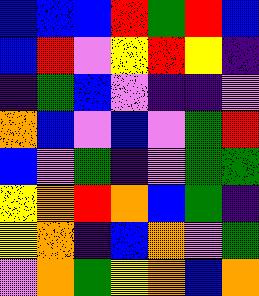[["blue", "blue", "blue", "red", "green", "red", "blue"], ["blue", "red", "violet", "yellow", "red", "yellow", "indigo"], ["indigo", "green", "blue", "violet", "indigo", "indigo", "violet"], ["orange", "blue", "violet", "blue", "violet", "green", "red"], ["blue", "violet", "green", "indigo", "violet", "green", "green"], ["yellow", "orange", "red", "orange", "blue", "green", "indigo"], ["yellow", "orange", "indigo", "blue", "orange", "violet", "green"], ["violet", "orange", "green", "yellow", "orange", "blue", "orange"]]